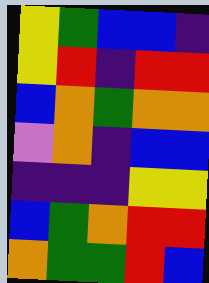[["yellow", "green", "blue", "blue", "indigo"], ["yellow", "red", "indigo", "red", "red"], ["blue", "orange", "green", "orange", "orange"], ["violet", "orange", "indigo", "blue", "blue"], ["indigo", "indigo", "indigo", "yellow", "yellow"], ["blue", "green", "orange", "red", "red"], ["orange", "green", "green", "red", "blue"]]